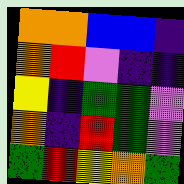[["orange", "orange", "blue", "blue", "indigo"], ["orange", "red", "violet", "indigo", "indigo"], ["yellow", "indigo", "green", "green", "violet"], ["orange", "indigo", "red", "green", "violet"], ["green", "red", "yellow", "orange", "green"]]